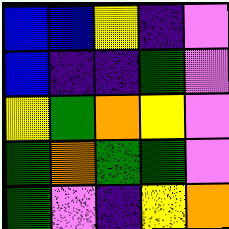[["blue", "blue", "yellow", "indigo", "violet"], ["blue", "indigo", "indigo", "green", "violet"], ["yellow", "green", "orange", "yellow", "violet"], ["green", "orange", "green", "green", "violet"], ["green", "violet", "indigo", "yellow", "orange"]]